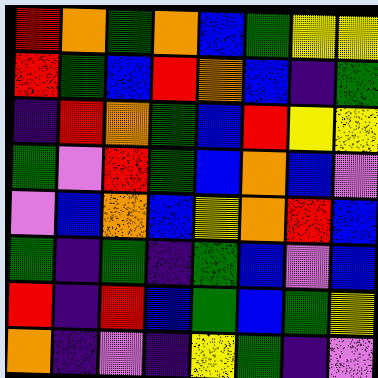[["red", "orange", "green", "orange", "blue", "green", "yellow", "yellow"], ["red", "green", "blue", "red", "orange", "blue", "indigo", "green"], ["indigo", "red", "orange", "green", "blue", "red", "yellow", "yellow"], ["green", "violet", "red", "green", "blue", "orange", "blue", "violet"], ["violet", "blue", "orange", "blue", "yellow", "orange", "red", "blue"], ["green", "indigo", "green", "indigo", "green", "blue", "violet", "blue"], ["red", "indigo", "red", "blue", "green", "blue", "green", "yellow"], ["orange", "indigo", "violet", "indigo", "yellow", "green", "indigo", "violet"]]